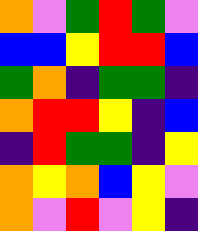[["orange", "violet", "green", "red", "green", "violet"], ["blue", "blue", "yellow", "red", "red", "blue"], ["green", "orange", "indigo", "green", "green", "indigo"], ["orange", "red", "red", "yellow", "indigo", "blue"], ["indigo", "red", "green", "green", "indigo", "yellow"], ["orange", "yellow", "orange", "blue", "yellow", "violet"], ["orange", "violet", "red", "violet", "yellow", "indigo"]]